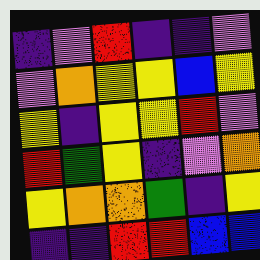[["indigo", "violet", "red", "indigo", "indigo", "violet"], ["violet", "orange", "yellow", "yellow", "blue", "yellow"], ["yellow", "indigo", "yellow", "yellow", "red", "violet"], ["red", "green", "yellow", "indigo", "violet", "orange"], ["yellow", "orange", "orange", "green", "indigo", "yellow"], ["indigo", "indigo", "red", "red", "blue", "blue"]]